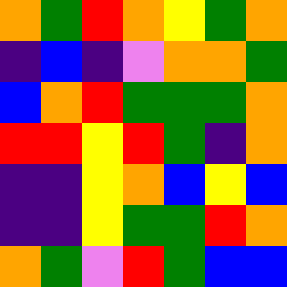[["orange", "green", "red", "orange", "yellow", "green", "orange"], ["indigo", "blue", "indigo", "violet", "orange", "orange", "green"], ["blue", "orange", "red", "green", "green", "green", "orange"], ["red", "red", "yellow", "red", "green", "indigo", "orange"], ["indigo", "indigo", "yellow", "orange", "blue", "yellow", "blue"], ["indigo", "indigo", "yellow", "green", "green", "red", "orange"], ["orange", "green", "violet", "red", "green", "blue", "blue"]]